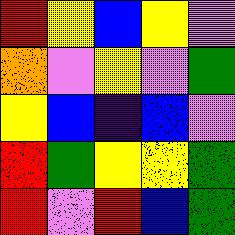[["red", "yellow", "blue", "yellow", "violet"], ["orange", "violet", "yellow", "violet", "green"], ["yellow", "blue", "indigo", "blue", "violet"], ["red", "green", "yellow", "yellow", "green"], ["red", "violet", "red", "blue", "green"]]